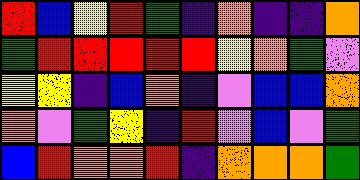[["red", "blue", "yellow", "red", "green", "indigo", "orange", "indigo", "indigo", "orange"], ["green", "red", "red", "red", "red", "red", "yellow", "orange", "green", "violet"], ["yellow", "yellow", "indigo", "blue", "orange", "indigo", "violet", "blue", "blue", "orange"], ["orange", "violet", "green", "yellow", "indigo", "red", "violet", "blue", "violet", "green"], ["blue", "red", "orange", "orange", "red", "indigo", "orange", "orange", "orange", "green"]]